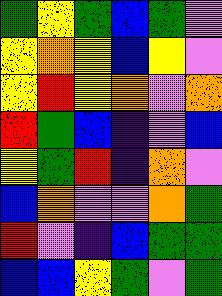[["green", "yellow", "green", "blue", "green", "violet"], ["yellow", "orange", "yellow", "blue", "yellow", "violet"], ["yellow", "red", "yellow", "orange", "violet", "orange"], ["red", "green", "blue", "indigo", "violet", "blue"], ["yellow", "green", "red", "indigo", "orange", "violet"], ["blue", "orange", "violet", "violet", "orange", "green"], ["red", "violet", "indigo", "blue", "green", "green"], ["blue", "blue", "yellow", "green", "violet", "green"]]